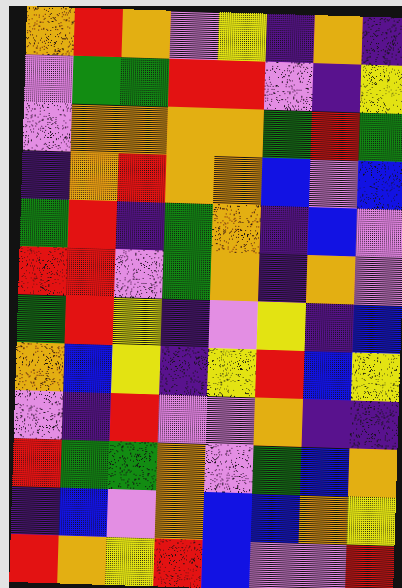[["orange", "red", "orange", "violet", "yellow", "indigo", "orange", "indigo"], ["violet", "green", "green", "red", "red", "violet", "indigo", "yellow"], ["violet", "orange", "orange", "orange", "orange", "green", "red", "green"], ["indigo", "orange", "red", "orange", "orange", "blue", "violet", "blue"], ["green", "red", "indigo", "green", "orange", "indigo", "blue", "violet"], ["red", "red", "violet", "green", "orange", "indigo", "orange", "violet"], ["green", "red", "yellow", "indigo", "violet", "yellow", "indigo", "blue"], ["orange", "blue", "yellow", "indigo", "yellow", "red", "blue", "yellow"], ["violet", "indigo", "red", "violet", "violet", "orange", "indigo", "indigo"], ["red", "green", "green", "orange", "violet", "green", "blue", "orange"], ["indigo", "blue", "violet", "orange", "blue", "blue", "orange", "yellow"], ["red", "orange", "yellow", "red", "blue", "violet", "violet", "red"]]